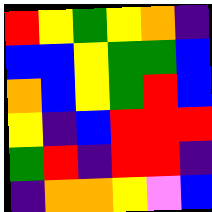[["red", "yellow", "green", "yellow", "orange", "indigo"], ["blue", "blue", "yellow", "green", "green", "blue"], ["orange", "blue", "yellow", "green", "red", "blue"], ["yellow", "indigo", "blue", "red", "red", "red"], ["green", "red", "indigo", "red", "red", "indigo"], ["indigo", "orange", "orange", "yellow", "violet", "blue"]]